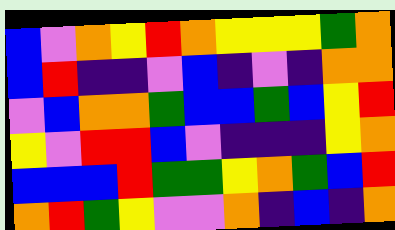[["blue", "violet", "orange", "yellow", "red", "orange", "yellow", "yellow", "yellow", "green", "orange"], ["blue", "red", "indigo", "indigo", "violet", "blue", "indigo", "violet", "indigo", "orange", "orange"], ["violet", "blue", "orange", "orange", "green", "blue", "blue", "green", "blue", "yellow", "red"], ["yellow", "violet", "red", "red", "blue", "violet", "indigo", "indigo", "indigo", "yellow", "orange"], ["blue", "blue", "blue", "red", "green", "green", "yellow", "orange", "green", "blue", "red"], ["orange", "red", "green", "yellow", "violet", "violet", "orange", "indigo", "blue", "indigo", "orange"]]